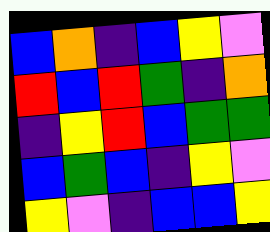[["blue", "orange", "indigo", "blue", "yellow", "violet"], ["red", "blue", "red", "green", "indigo", "orange"], ["indigo", "yellow", "red", "blue", "green", "green"], ["blue", "green", "blue", "indigo", "yellow", "violet"], ["yellow", "violet", "indigo", "blue", "blue", "yellow"]]